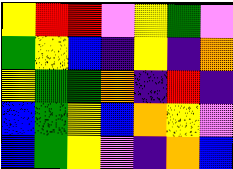[["yellow", "red", "red", "violet", "yellow", "green", "violet"], ["green", "yellow", "blue", "indigo", "yellow", "indigo", "orange"], ["yellow", "green", "green", "orange", "indigo", "red", "indigo"], ["blue", "green", "yellow", "blue", "orange", "yellow", "violet"], ["blue", "green", "yellow", "violet", "indigo", "orange", "blue"]]